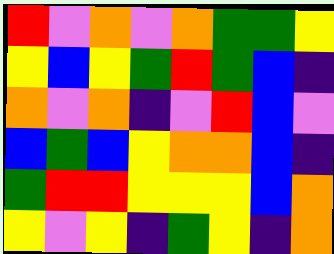[["red", "violet", "orange", "violet", "orange", "green", "green", "yellow"], ["yellow", "blue", "yellow", "green", "red", "green", "blue", "indigo"], ["orange", "violet", "orange", "indigo", "violet", "red", "blue", "violet"], ["blue", "green", "blue", "yellow", "orange", "orange", "blue", "indigo"], ["green", "red", "red", "yellow", "yellow", "yellow", "blue", "orange"], ["yellow", "violet", "yellow", "indigo", "green", "yellow", "indigo", "orange"]]